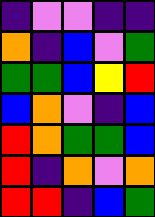[["indigo", "violet", "violet", "indigo", "indigo"], ["orange", "indigo", "blue", "violet", "green"], ["green", "green", "blue", "yellow", "red"], ["blue", "orange", "violet", "indigo", "blue"], ["red", "orange", "green", "green", "blue"], ["red", "indigo", "orange", "violet", "orange"], ["red", "red", "indigo", "blue", "green"]]